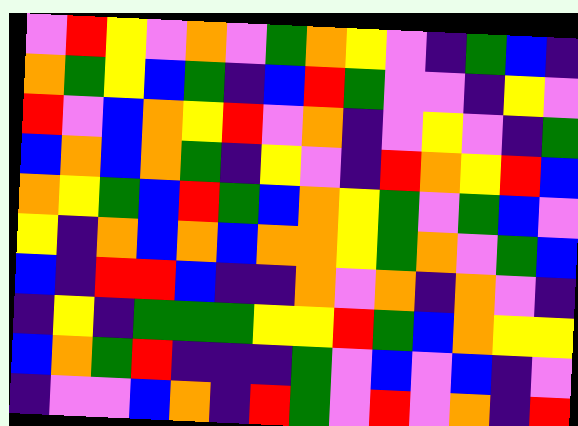[["violet", "red", "yellow", "violet", "orange", "violet", "green", "orange", "yellow", "violet", "indigo", "green", "blue", "indigo"], ["orange", "green", "yellow", "blue", "green", "indigo", "blue", "red", "green", "violet", "violet", "indigo", "yellow", "violet"], ["red", "violet", "blue", "orange", "yellow", "red", "violet", "orange", "indigo", "violet", "yellow", "violet", "indigo", "green"], ["blue", "orange", "blue", "orange", "green", "indigo", "yellow", "violet", "indigo", "red", "orange", "yellow", "red", "blue"], ["orange", "yellow", "green", "blue", "red", "green", "blue", "orange", "yellow", "green", "violet", "green", "blue", "violet"], ["yellow", "indigo", "orange", "blue", "orange", "blue", "orange", "orange", "yellow", "green", "orange", "violet", "green", "blue"], ["blue", "indigo", "red", "red", "blue", "indigo", "indigo", "orange", "violet", "orange", "indigo", "orange", "violet", "indigo"], ["indigo", "yellow", "indigo", "green", "green", "green", "yellow", "yellow", "red", "green", "blue", "orange", "yellow", "yellow"], ["blue", "orange", "green", "red", "indigo", "indigo", "indigo", "green", "violet", "blue", "violet", "blue", "indigo", "violet"], ["indigo", "violet", "violet", "blue", "orange", "indigo", "red", "green", "violet", "red", "violet", "orange", "indigo", "red"]]